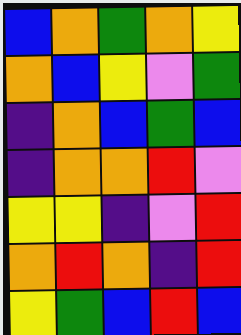[["blue", "orange", "green", "orange", "yellow"], ["orange", "blue", "yellow", "violet", "green"], ["indigo", "orange", "blue", "green", "blue"], ["indigo", "orange", "orange", "red", "violet"], ["yellow", "yellow", "indigo", "violet", "red"], ["orange", "red", "orange", "indigo", "red"], ["yellow", "green", "blue", "red", "blue"]]